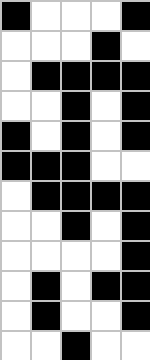[["black", "white", "white", "white", "black"], ["white", "white", "white", "black", "white"], ["white", "black", "black", "black", "black"], ["white", "white", "black", "white", "black"], ["black", "white", "black", "white", "black"], ["black", "black", "black", "white", "white"], ["white", "black", "black", "black", "black"], ["white", "white", "black", "white", "black"], ["white", "white", "white", "white", "black"], ["white", "black", "white", "black", "black"], ["white", "black", "white", "white", "black"], ["white", "white", "black", "white", "white"]]